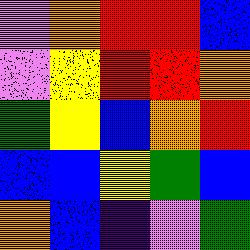[["violet", "orange", "red", "red", "blue"], ["violet", "yellow", "red", "red", "orange"], ["green", "yellow", "blue", "orange", "red"], ["blue", "blue", "yellow", "green", "blue"], ["orange", "blue", "indigo", "violet", "green"]]